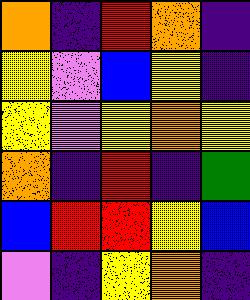[["orange", "indigo", "red", "orange", "indigo"], ["yellow", "violet", "blue", "yellow", "indigo"], ["yellow", "violet", "yellow", "orange", "yellow"], ["orange", "indigo", "red", "indigo", "green"], ["blue", "red", "red", "yellow", "blue"], ["violet", "indigo", "yellow", "orange", "indigo"]]